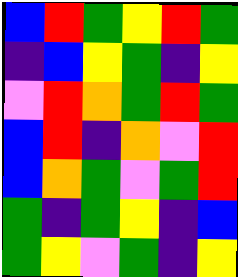[["blue", "red", "green", "yellow", "red", "green"], ["indigo", "blue", "yellow", "green", "indigo", "yellow"], ["violet", "red", "orange", "green", "red", "green"], ["blue", "red", "indigo", "orange", "violet", "red"], ["blue", "orange", "green", "violet", "green", "red"], ["green", "indigo", "green", "yellow", "indigo", "blue"], ["green", "yellow", "violet", "green", "indigo", "yellow"]]